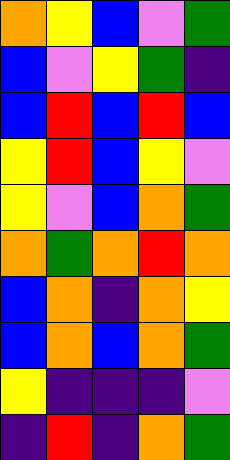[["orange", "yellow", "blue", "violet", "green"], ["blue", "violet", "yellow", "green", "indigo"], ["blue", "red", "blue", "red", "blue"], ["yellow", "red", "blue", "yellow", "violet"], ["yellow", "violet", "blue", "orange", "green"], ["orange", "green", "orange", "red", "orange"], ["blue", "orange", "indigo", "orange", "yellow"], ["blue", "orange", "blue", "orange", "green"], ["yellow", "indigo", "indigo", "indigo", "violet"], ["indigo", "red", "indigo", "orange", "green"]]